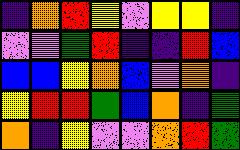[["indigo", "orange", "red", "yellow", "violet", "yellow", "yellow", "indigo"], ["violet", "violet", "green", "red", "indigo", "indigo", "red", "blue"], ["blue", "blue", "yellow", "orange", "blue", "violet", "orange", "indigo"], ["yellow", "red", "red", "green", "blue", "orange", "indigo", "green"], ["orange", "indigo", "yellow", "violet", "violet", "orange", "red", "green"]]